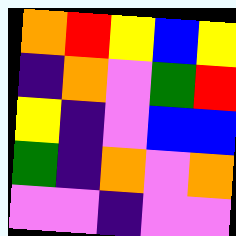[["orange", "red", "yellow", "blue", "yellow"], ["indigo", "orange", "violet", "green", "red"], ["yellow", "indigo", "violet", "blue", "blue"], ["green", "indigo", "orange", "violet", "orange"], ["violet", "violet", "indigo", "violet", "violet"]]